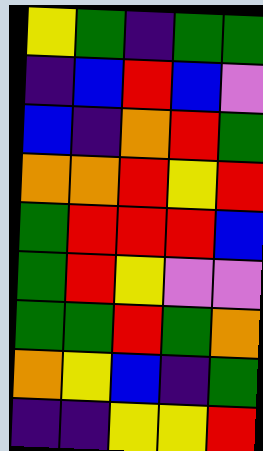[["yellow", "green", "indigo", "green", "green"], ["indigo", "blue", "red", "blue", "violet"], ["blue", "indigo", "orange", "red", "green"], ["orange", "orange", "red", "yellow", "red"], ["green", "red", "red", "red", "blue"], ["green", "red", "yellow", "violet", "violet"], ["green", "green", "red", "green", "orange"], ["orange", "yellow", "blue", "indigo", "green"], ["indigo", "indigo", "yellow", "yellow", "red"]]